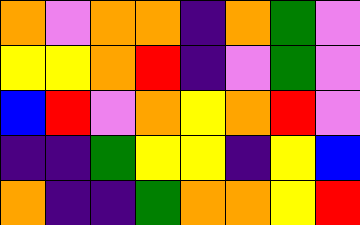[["orange", "violet", "orange", "orange", "indigo", "orange", "green", "violet"], ["yellow", "yellow", "orange", "red", "indigo", "violet", "green", "violet"], ["blue", "red", "violet", "orange", "yellow", "orange", "red", "violet"], ["indigo", "indigo", "green", "yellow", "yellow", "indigo", "yellow", "blue"], ["orange", "indigo", "indigo", "green", "orange", "orange", "yellow", "red"]]